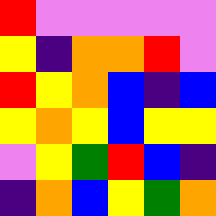[["red", "violet", "violet", "violet", "violet", "violet"], ["yellow", "indigo", "orange", "orange", "red", "violet"], ["red", "yellow", "orange", "blue", "indigo", "blue"], ["yellow", "orange", "yellow", "blue", "yellow", "yellow"], ["violet", "yellow", "green", "red", "blue", "indigo"], ["indigo", "orange", "blue", "yellow", "green", "orange"]]